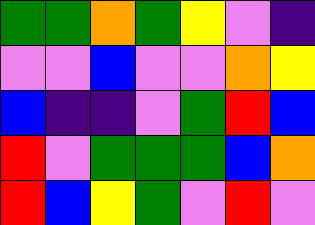[["green", "green", "orange", "green", "yellow", "violet", "indigo"], ["violet", "violet", "blue", "violet", "violet", "orange", "yellow"], ["blue", "indigo", "indigo", "violet", "green", "red", "blue"], ["red", "violet", "green", "green", "green", "blue", "orange"], ["red", "blue", "yellow", "green", "violet", "red", "violet"]]